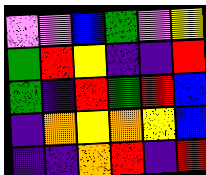[["violet", "violet", "blue", "green", "violet", "yellow"], ["green", "red", "yellow", "indigo", "indigo", "red"], ["green", "indigo", "red", "green", "red", "blue"], ["indigo", "orange", "yellow", "orange", "yellow", "blue"], ["indigo", "indigo", "orange", "red", "indigo", "red"]]